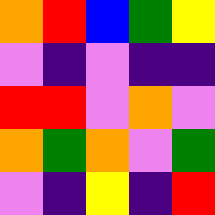[["orange", "red", "blue", "green", "yellow"], ["violet", "indigo", "violet", "indigo", "indigo"], ["red", "red", "violet", "orange", "violet"], ["orange", "green", "orange", "violet", "green"], ["violet", "indigo", "yellow", "indigo", "red"]]